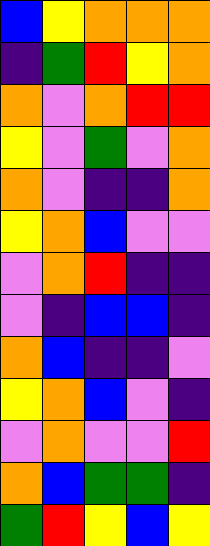[["blue", "yellow", "orange", "orange", "orange"], ["indigo", "green", "red", "yellow", "orange"], ["orange", "violet", "orange", "red", "red"], ["yellow", "violet", "green", "violet", "orange"], ["orange", "violet", "indigo", "indigo", "orange"], ["yellow", "orange", "blue", "violet", "violet"], ["violet", "orange", "red", "indigo", "indigo"], ["violet", "indigo", "blue", "blue", "indigo"], ["orange", "blue", "indigo", "indigo", "violet"], ["yellow", "orange", "blue", "violet", "indigo"], ["violet", "orange", "violet", "violet", "red"], ["orange", "blue", "green", "green", "indigo"], ["green", "red", "yellow", "blue", "yellow"]]